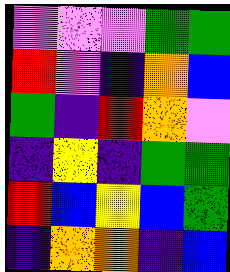[["violet", "violet", "violet", "green", "green"], ["red", "violet", "indigo", "orange", "blue"], ["green", "indigo", "red", "orange", "violet"], ["indigo", "yellow", "indigo", "green", "green"], ["red", "blue", "yellow", "blue", "green"], ["indigo", "orange", "orange", "indigo", "blue"]]